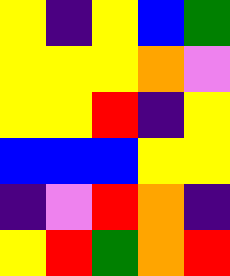[["yellow", "indigo", "yellow", "blue", "green"], ["yellow", "yellow", "yellow", "orange", "violet"], ["yellow", "yellow", "red", "indigo", "yellow"], ["blue", "blue", "blue", "yellow", "yellow"], ["indigo", "violet", "red", "orange", "indigo"], ["yellow", "red", "green", "orange", "red"]]